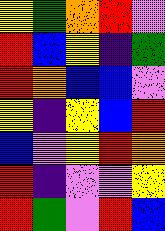[["yellow", "green", "orange", "red", "violet"], ["red", "blue", "yellow", "indigo", "green"], ["red", "orange", "blue", "blue", "violet"], ["yellow", "indigo", "yellow", "blue", "red"], ["blue", "violet", "yellow", "red", "orange"], ["red", "indigo", "violet", "violet", "yellow"], ["red", "green", "violet", "red", "blue"]]